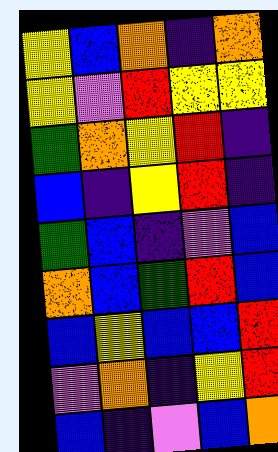[["yellow", "blue", "orange", "indigo", "orange"], ["yellow", "violet", "red", "yellow", "yellow"], ["green", "orange", "yellow", "red", "indigo"], ["blue", "indigo", "yellow", "red", "indigo"], ["green", "blue", "indigo", "violet", "blue"], ["orange", "blue", "green", "red", "blue"], ["blue", "yellow", "blue", "blue", "red"], ["violet", "orange", "indigo", "yellow", "red"], ["blue", "indigo", "violet", "blue", "orange"]]